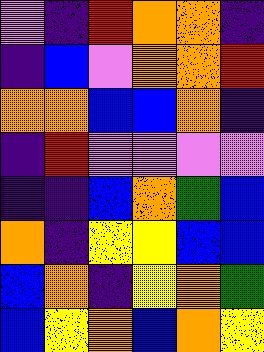[["violet", "indigo", "red", "orange", "orange", "indigo"], ["indigo", "blue", "violet", "orange", "orange", "red"], ["orange", "orange", "blue", "blue", "orange", "indigo"], ["indigo", "red", "violet", "violet", "violet", "violet"], ["indigo", "indigo", "blue", "orange", "green", "blue"], ["orange", "indigo", "yellow", "yellow", "blue", "blue"], ["blue", "orange", "indigo", "yellow", "orange", "green"], ["blue", "yellow", "orange", "blue", "orange", "yellow"]]